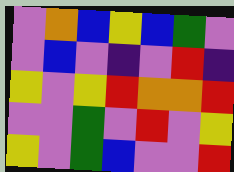[["violet", "orange", "blue", "yellow", "blue", "green", "violet"], ["violet", "blue", "violet", "indigo", "violet", "red", "indigo"], ["yellow", "violet", "yellow", "red", "orange", "orange", "red"], ["violet", "violet", "green", "violet", "red", "violet", "yellow"], ["yellow", "violet", "green", "blue", "violet", "violet", "red"]]